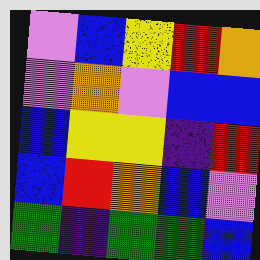[["violet", "blue", "yellow", "red", "orange"], ["violet", "orange", "violet", "blue", "blue"], ["blue", "yellow", "yellow", "indigo", "red"], ["blue", "red", "orange", "blue", "violet"], ["green", "indigo", "green", "green", "blue"]]